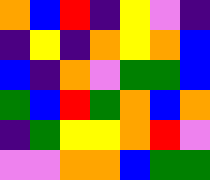[["orange", "blue", "red", "indigo", "yellow", "violet", "indigo"], ["indigo", "yellow", "indigo", "orange", "yellow", "orange", "blue"], ["blue", "indigo", "orange", "violet", "green", "green", "blue"], ["green", "blue", "red", "green", "orange", "blue", "orange"], ["indigo", "green", "yellow", "yellow", "orange", "red", "violet"], ["violet", "violet", "orange", "orange", "blue", "green", "green"]]